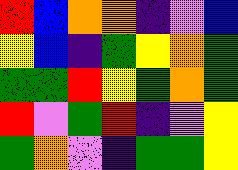[["red", "blue", "orange", "orange", "indigo", "violet", "blue"], ["yellow", "blue", "indigo", "green", "yellow", "orange", "green"], ["green", "green", "red", "yellow", "green", "orange", "green"], ["red", "violet", "green", "red", "indigo", "violet", "yellow"], ["green", "orange", "violet", "indigo", "green", "green", "yellow"]]